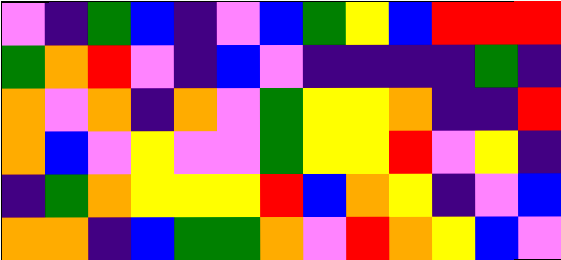[["violet", "indigo", "green", "blue", "indigo", "violet", "blue", "green", "yellow", "blue", "red", "red", "red"], ["green", "orange", "red", "violet", "indigo", "blue", "violet", "indigo", "indigo", "indigo", "indigo", "green", "indigo"], ["orange", "violet", "orange", "indigo", "orange", "violet", "green", "yellow", "yellow", "orange", "indigo", "indigo", "red"], ["orange", "blue", "violet", "yellow", "violet", "violet", "green", "yellow", "yellow", "red", "violet", "yellow", "indigo"], ["indigo", "green", "orange", "yellow", "yellow", "yellow", "red", "blue", "orange", "yellow", "indigo", "violet", "blue"], ["orange", "orange", "indigo", "blue", "green", "green", "orange", "violet", "red", "orange", "yellow", "blue", "violet"]]